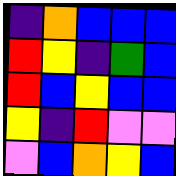[["indigo", "orange", "blue", "blue", "blue"], ["red", "yellow", "indigo", "green", "blue"], ["red", "blue", "yellow", "blue", "blue"], ["yellow", "indigo", "red", "violet", "violet"], ["violet", "blue", "orange", "yellow", "blue"]]